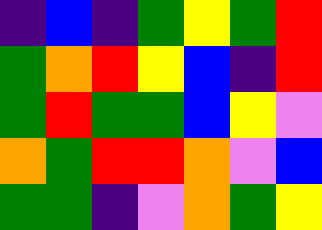[["indigo", "blue", "indigo", "green", "yellow", "green", "red"], ["green", "orange", "red", "yellow", "blue", "indigo", "red"], ["green", "red", "green", "green", "blue", "yellow", "violet"], ["orange", "green", "red", "red", "orange", "violet", "blue"], ["green", "green", "indigo", "violet", "orange", "green", "yellow"]]